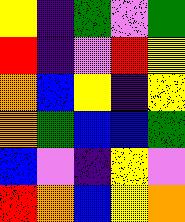[["yellow", "indigo", "green", "violet", "green"], ["red", "indigo", "violet", "red", "yellow"], ["orange", "blue", "yellow", "indigo", "yellow"], ["orange", "green", "blue", "blue", "green"], ["blue", "violet", "indigo", "yellow", "violet"], ["red", "orange", "blue", "yellow", "orange"]]